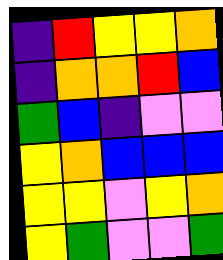[["indigo", "red", "yellow", "yellow", "orange"], ["indigo", "orange", "orange", "red", "blue"], ["green", "blue", "indigo", "violet", "violet"], ["yellow", "orange", "blue", "blue", "blue"], ["yellow", "yellow", "violet", "yellow", "orange"], ["yellow", "green", "violet", "violet", "green"]]